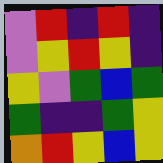[["violet", "red", "indigo", "red", "indigo"], ["violet", "yellow", "red", "yellow", "indigo"], ["yellow", "violet", "green", "blue", "green"], ["green", "indigo", "indigo", "green", "yellow"], ["orange", "red", "yellow", "blue", "yellow"]]